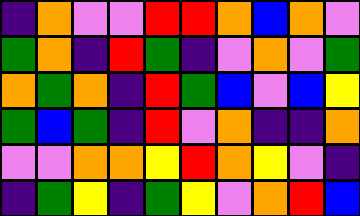[["indigo", "orange", "violet", "violet", "red", "red", "orange", "blue", "orange", "violet"], ["green", "orange", "indigo", "red", "green", "indigo", "violet", "orange", "violet", "green"], ["orange", "green", "orange", "indigo", "red", "green", "blue", "violet", "blue", "yellow"], ["green", "blue", "green", "indigo", "red", "violet", "orange", "indigo", "indigo", "orange"], ["violet", "violet", "orange", "orange", "yellow", "red", "orange", "yellow", "violet", "indigo"], ["indigo", "green", "yellow", "indigo", "green", "yellow", "violet", "orange", "red", "blue"]]